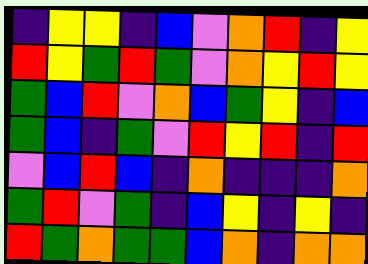[["indigo", "yellow", "yellow", "indigo", "blue", "violet", "orange", "red", "indigo", "yellow"], ["red", "yellow", "green", "red", "green", "violet", "orange", "yellow", "red", "yellow"], ["green", "blue", "red", "violet", "orange", "blue", "green", "yellow", "indigo", "blue"], ["green", "blue", "indigo", "green", "violet", "red", "yellow", "red", "indigo", "red"], ["violet", "blue", "red", "blue", "indigo", "orange", "indigo", "indigo", "indigo", "orange"], ["green", "red", "violet", "green", "indigo", "blue", "yellow", "indigo", "yellow", "indigo"], ["red", "green", "orange", "green", "green", "blue", "orange", "indigo", "orange", "orange"]]